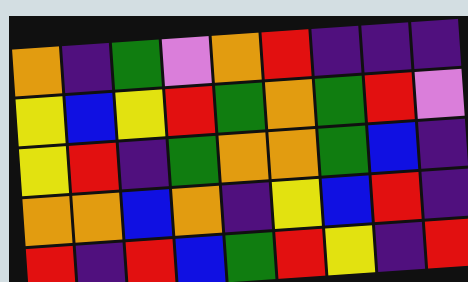[["orange", "indigo", "green", "violet", "orange", "red", "indigo", "indigo", "indigo"], ["yellow", "blue", "yellow", "red", "green", "orange", "green", "red", "violet"], ["yellow", "red", "indigo", "green", "orange", "orange", "green", "blue", "indigo"], ["orange", "orange", "blue", "orange", "indigo", "yellow", "blue", "red", "indigo"], ["red", "indigo", "red", "blue", "green", "red", "yellow", "indigo", "red"]]